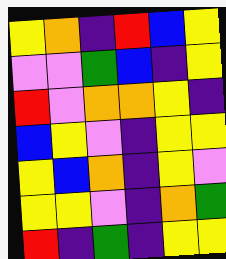[["yellow", "orange", "indigo", "red", "blue", "yellow"], ["violet", "violet", "green", "blue", "indigo", "yellow"], ["red", "violet", "orange", "orange", "yellow", "indigo"], ["blue", "yellow", "violet", "indigo", "yellow", "yellow"], ["yellow", "blue", "orange", "indigo", "yellow", "violet"], ["yellow", "yellow", "violet", "indigo", "orange", "green"], ["red", "indigo", "green", "indigo", "yellow", "yellow"]]